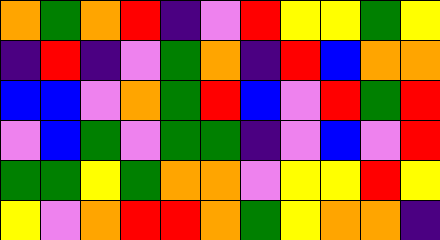[["orange", "green", "orange", "red", "indigo", "violet", "red", "yellow", "yellow", "green", "yellow"], ["indigo", "red", "indigo", "violet", "green", "orange", "indigo", "red", "blue", "orange", "orange"], ["blue", "blue", "violet", "orange", "green", "red", "blue", "violet", "red", "green", "red"], ["violet", "blue", "green", "violet", "green", "green", "indigo", "violet", "blue", "violet", "red"], ["green", "green", "yellow", "green", "orange", "orange", "violet", "yellow", "yellow", "red", "yellow"], ["yellow", "violet", "orange", "red", "red", "orange", "green", "yellow", "orange", "orange", "indigo"]]